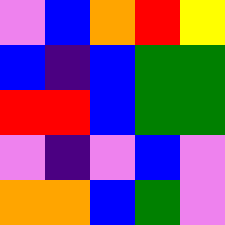[["violet", "blue", "orange", "red", "yellow"], ["blue", "indigo", "blue", "green", "green"], ["red", "red", "blue", "green", "green"], ["violet", "indigo", "violet", "blue", "violet"], ["orange", "orange", "blue", "green", "violet"]]